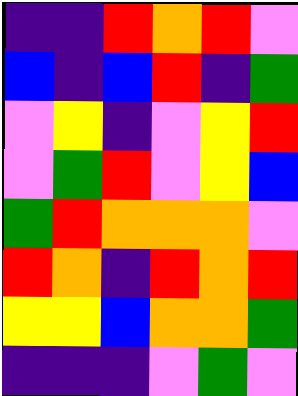[["indigo", "indigo", "red", "orange", "red", "violet"], ["blue", "indigo", "blue", "red", "indigo", "green"], ["violet", "yellow", "indigo", "violet", "yellow", "red"], ["violet", "green", "red", "violet", "yellow", "blue"], ["green", "red", "orange", "orange", "orange", "violet"], ["red", "orange", "indigo", "red", "orange", "red"], ["yellow", "yellow", "blue", "orange", "orange", "green"], ["indigo", "indigo", "indigo", "violet", "green", "violet"]]